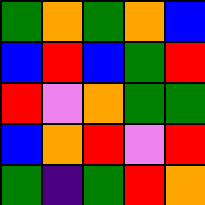[["green", "orange", "green", "orange", "blue"], ["blue", "red", "blue", "green", "red"], ["red", "violet", "orange", "green", "green"], ["blue", "orange", "red", "violet", "red"], ["green", "indigo", "green", "red", "orange"]]